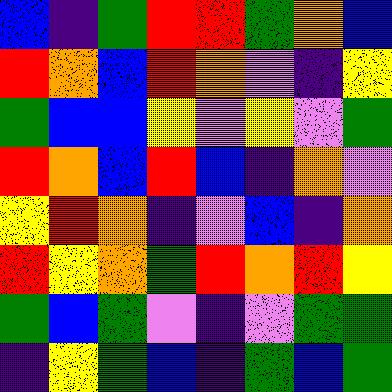[["blue", "indigo", "green", "red", "red", "green", "orange", "blue"], ["red", "orange", "blue", "red", "orange", "violet", "indigo", "yellow"], ["green", "blue", "blue", "yellow", "violet", "yellow", "violet", "green"], ["red", "orange", "blue", "red", "blue", "indigo", "orange", "violet"], ["yellow", "red", "orange", "indigo", "violet", "blue", "indigo", "orange"], ["red", "yellow", "orange", "green", "red", "orange", "red", "yellow"], ["green", "blue", "green", "violet", "indigo", "violet", "green", "green"], ["indigo", "yellow", "green", "blue", "indigo", "green", "blue", "green"]]